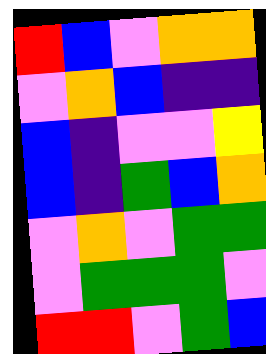[["red", "blue", "violet", "orange", "orange"], ["violet", "orange", "blue", "indigo", "indigo"], ["blue", "indigo", "violet", "violet", "yellow"], ["blue", "indigo", "green", "blue", "orange"], ["violet", "orange", "violet", "green", "green"], ["violet", "green", "green", "green", "violet"], ["red", "red", "violet", "green", "blue"]]